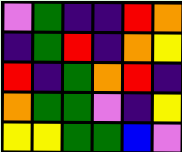[["violet", "green", "indigo", "indigo", "red", "orange"], ["indigo", "green", "red", "indigo", "orange", "yellow"], ["red", "indigo", "green", "orange", "red", "indigo"], ["orange", "green", "green", "violet", "indigo", "yellow"], ["yellow", "yellow", "green", "green", "blue", "violet"]]